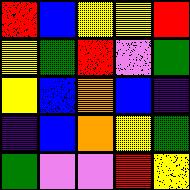[["red", "blue", "yellow", "yellow", "red"], ["yellow", "green", "red", "violet", "green"], ["yellow", "blue", "orange", "blue", "indigo"], ["indigo", "blue", "orange", "yellow", "green"], ["green", "violet", "violet", "red", "yellow"]]